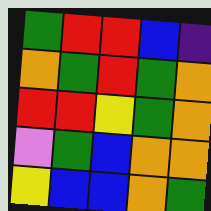[["green", "red", "red", "blue", "indigo"], ["orange", "green", "red", "green", "orange"], ["red", "red", "yellow", "green", "orange"], ["violet", "green", "blue", "orange", "orange"], ["yellow", "blue", "blue", "orange", "green"]]